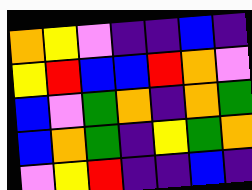[["orange", "yellow", "violet", "indigo", "indigo", "blue", "indigo"], ["yellow", "red", "blue", "blue", "red", "orange", "violet"], ["blue", "violet", "green", "orange", "indigo", "orange", "green"], ["blue", "orange", "green", "indigo", "yellow", "green", "orange"], ["violet", "yellow", "red", "indigo", "indigo", "blue", "indigo"]]